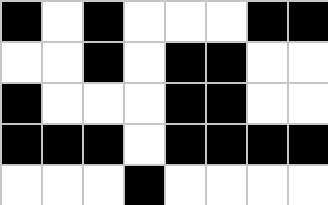[["black", "white", "black", "white", "white", "white", "black", "black"], ["white", "white", "black", "white", "black", "black", "white", "white"], ["black", "white", "white", "white", "black", "black", "white", "white"], ["black", "black", "black", "white", "black", "black", "black", "black"], ["white", "white", "white", "black", "white", "white", "white", "white"]]